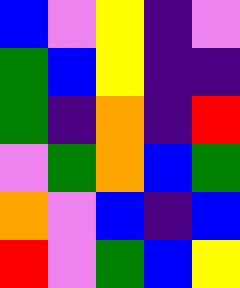[["blue", "violet", "yellow", "indigo", "violet"], ["green", "blue", "yellow", "indigo", "indigo"], ["green", "indigo", "orange", "indigo", "red"], ["violet", "green", "orange", "blue", "green"], ["orange", "violet", "blue", "indigo", "blue"], ["red", "violet", "green", "blue", "yellow"]]